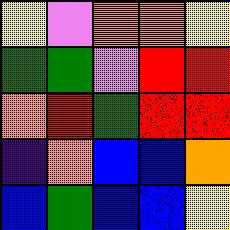[["yellow", "violet", "orange", "orange", "yellow"], ["green", "green", "violet", "red", "red"], ["orange", "red", "green", "red", "red"], ["indigo", "orange", "blue", "blue", "orange"], ["blue", "green", "blue", "blue", "yellow"]]